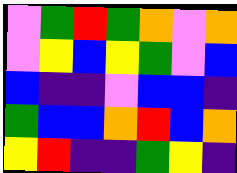[["violet", "green", "red", "green", "orange", "violet", "orange"], ["violet", "yellow", "blue", "yellow", "green", "violet", "blue"], ["blue", "indigo", "indigo", "violet", "blue", "blue", "indigo"], ["green", "blue", "blue", "orange", "red", "blue", "orange"], ["yellow", "red", "indigo", "indigo", "green", "yellow", "indigo"]]